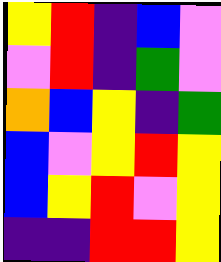[["yellow", "red", "indigo", "blue", "violet"], ["violet", "red", "indigo", "green", "violet"], ["orange", "blue", "yellow", "indigo", "green"], ["blue", "violet", "yellow", "red", "yellow"], ["blue", "yellow", "red", "violet", "yellow"], ["indigo", "indigo", "red", "red", "yellow"]]